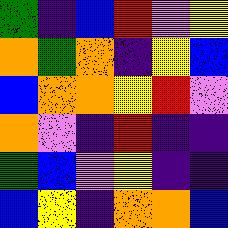[["green", "indigo", "blue", "red", "violet", "yellow"], ["orange", "green", "orange", "indigo", "yellow", "blue"], ["blue", "orange", "orange", "yellow", "red", "violet"], ["orange", "violet", "indigo", "red", "indigo", "indigo"], ["green", "blue", "violet", "yellow", "indigo", "indigo"], ["blue", "yellow", "indigo", "orange", "orange", "blue"]]